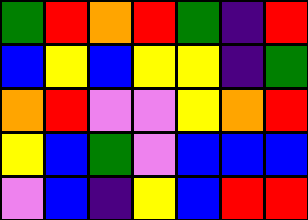[["green", "red", "orange", "red", "green", "indigo", "red"], ["blue", "yellow", "blue", "yellow", "yellow", "indigo", "green"], ["orange", "red", "violet", "violet", "yellow", "orange", "red"], ["yellow", "blue", "green", "violet", "blue", "blue", "blue"], ["violet", "blue", "indigo", "yellow", "blue", "red", "red"]]